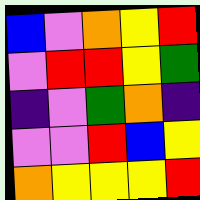[["blue", "violet", "orange", "yellow", "red"], ["violet", "red", "red", "yellow", "green"], ["indigo", "violet", "green", "orange", "indigo"], ["violet", "violet", "red", "blue", "yellow"], ["orange", "yellow", "yellow", "yellow", "red"]]